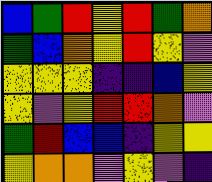[["blue", "green", "red", "yellow", "red", "green", "orange"], ["green", "blue", "orange", "yellow", "red", "yellow", "violet"], ["yellow", "yellow", "yellow", "indigo", "indigo", "blue", "yellow"], ["yellow", "violet", "yellow", "red", "red", "orange", "violet"], ["green", "red", "blue", "blue", "indigo", "yellow", "yellow"], ["yellow", "orange", "orange", "violet", "yellow", "violet", "indigo"]]